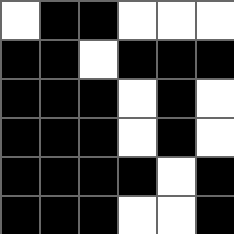[["white", "black", "black", "white", "white", "white"], ["black", "black", "white", "black", "black", "black"], ["black", "black", "black", "white", "black", "white"], ["black", "black", "black", "white", "black", "white"], ["black", "black", "black", "black", "white", "black"], ["black", "black", "black", "white", "white", "black"]]